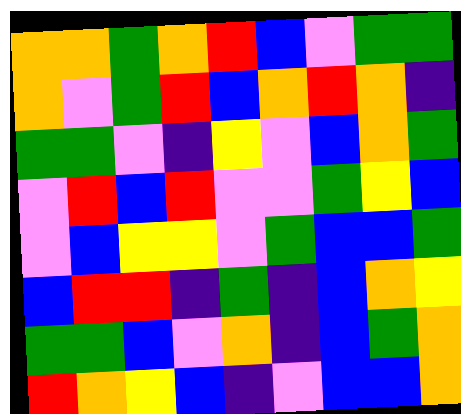[["orange", "orange", "green", "orange", "red", "blue", "violet", "green", "green"], ["orange", "violet", "green", "red", "blue", "orange", "red", "orange", "indigo"], ["green", "green", "violet", "indigo", "yellow", "violet", "blue", "orange", "green"], ["violet", "red", "blue", "red", "violet", "violet", "green", "yellow", "blue"], ["violet", "blue", "yellow", "yellow", "violet", "green", "blue", "blue", "green"], ["blue", "red", "red", "indigo", "green", "indigo", "blue", "orange", "yellow"], ["green", "green", "blue", "violet", "orange", "indigo", "blue", "green", "orange"], ["red", "orange", "yellow", "blue", "indigo", "violet", "blue", "blue", "orange"]]